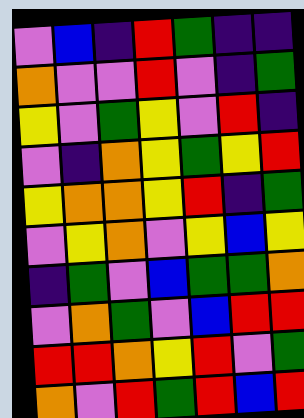[["violet", "blue", "indigo", "red", "green", "indigo", "indigo"], ["orange", "violet", "violet", "red", "violet", "indigo", "green"], ["yellow", "violet", "green", "yellow", "violet", "red", "indigo"], ["violet", "indigo", "orange", "yellow", "green", "yellow", "red"], ["yellow", "orange", "orange", "yellow", "red", "indigo", "green"], ["violet", "yellow", "orange", "violet", "yellow", "blue", "yellow"], ["indigo", "green", "violet", "blue", "green", "green", "orange"], ["violet", "orange", "green", "violet", "blue", "red", "red"], ["red", "red", "orange", "yellow", "red", "violet", "green"], ["orange", "violet", "red", "green", "red", "blue", "red"]]